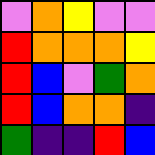[["violet", "orange", "yellow", "violet", "violet"], ["red", "orange", "orange", "orange", "yellow"], ["red", "blue", "violet", "green", "orange"], ["red", "blue", "orange", "orange", "indigo"], ["green", "indigo", "indigo", "red", "blue"]]